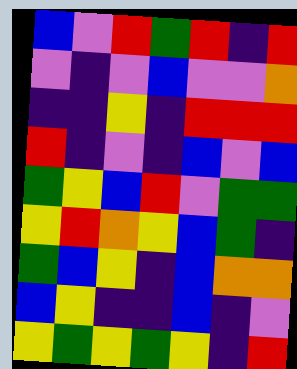[["blue", "violet", "red", "green", "red", "indigo", "red"], ["violet", "indigo", "violet", "blue", "violet", "violet", "orange"], ["indigo", "indigo", "yellow", "indigo", "red", "red", "red"], ["red", "indigo", "violet", "indigo", "blue", "violet", "blue"], ["green", "yellow", "blue", "red", "violet", "green", "green"], ["yellow", "red", "orange", "yellow", "blue", "green", "indigo"], ["green", "blue", "yellow", "indigo", "blue", "orange", "orange"], ["blue", "yellow", "indigo", "indigo", "blue", "indigo", "violet"], ["yellow", "green", "yellow", "green", "yellow", "indigo", "red"]]